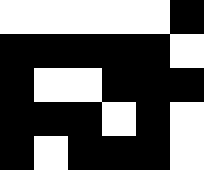[["white", "white", "white", "white", "white", "black"], ["black", "black", "black", "black", "black", "white"], ["black", "white", "white", "black", "black", "black"], ["black", "black", "black", "white", "black", "white"], ["black", "white", "black", "black", "black", "white"]]